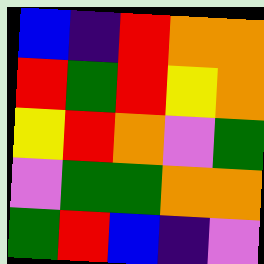[["blue", "indigo", "red", "orange", "orange"], ["red", "green", "red", "yellow", "orange"], ["yellow", "red", "orange", "violet", "green"], ["violet", "green", "green", "orange", "orange"], ["green", "red", "blue", "indigo", "violet"]]